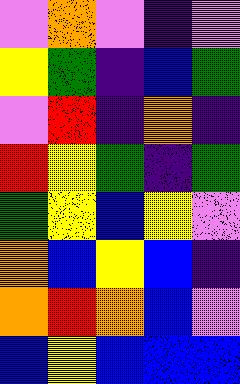[["violet", "orange", "violet", "indigo", "violet"], ["yellow", "green", "indigo", "blue", "green"], ["violet", "red", "indigo", "orange", "indigo"], ["red", "yellow", "green", "indigo", "green"], ["green", "yellow", "blue", "yellow", "violet"], ["orange", "blue", "yellow", "blue", "indigo"], ["orange", "red", "orange", "blue", "violet"], ["blue", "yellow", "blue", "blue", "blue"]]